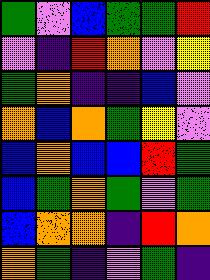[["green", "violet", "blue", "green", "green", "red"], ["violet", "indigo", "red", "orange", "violet", "yellow"], ["green", "orange", "indigo", "indigo", "blue", "violet"], ["orange", "blue", "orange", "green", "yellow", "violet"], ["blue", "orange", "blue", "blue", "red", "green"], ["blue", "green", "orange", "green", "violet", "green"], ["blue", "orange", "orange", "indigo", "red", "orange"], ["orange", "green", "indigo", "violet", "green", "indigo"]]